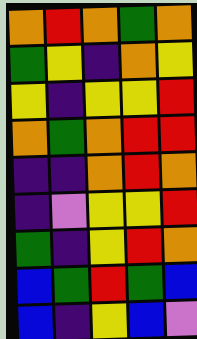[["orange", "red", "orange", "green", "orange"], ["green", "yellow", "indigo", "orange", "yellow"], ["yellow", "indigo", "yellow", "yellow", "red"], ["orange", "green", "orange", "red", "red"], ["indigo", "indigo", "orange", "red", "orange"], ["indigo", "violet", "yellow", "yellow", "red"], ["green", "indigo", "yellow", "red", "orange"], ["blue", "green", "red", "green", "blue"], ["blue", "indigo", "yellow", "blue", "violet"]]